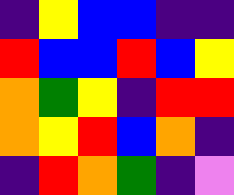[["indigo", "yellow", "blue", "blue", "indigo", "indigo"], ["red", "blue", "blue", "red", "blue", "yellow"], ["orange", "green", "yellow", "indigo", "red", "red"], ["orange", "yellow", "red", "blue", "orange", "indigo"], ["indigo", "red", "orange", "green", "indigo", "violet"]]